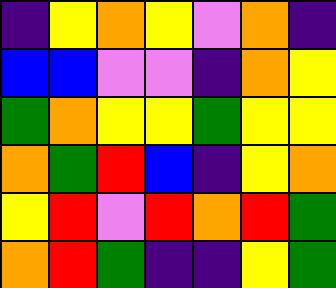[["indigo", "yellow", "orange", "yellow", "violet", "orange", "indigo"], ["blue", "blue", "violet", "violet", "indigo", "orange", "yellow"], ["green", "orange", "yellow", "yellow", "green", "yellow", "yellow"], ["orange", "green", "red", "blue", "indigo", "yellow", "orange"], ["yellow", "red", "violet", "red", "orange", "red", "green"], ["orange", "red", "green", "indigo", "indigo", "yellow", "green"]]